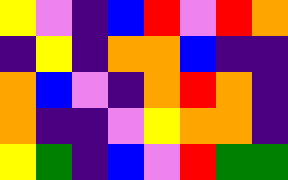[["yellow", "violet", "indigo", "blue", "red", "violet", "red", "orange"], ["indigo", "yellow", "indigo", "orange", "orange", "blue", "indigo", "indigo"], ["orange", "blue", "violet", "indigo", "orange", "red", "orange", "indigo"], ["orange", "indigo", "indigo", "violet", "yellow", "orange", "orange", "indigo"], ["yellow", "green", "indigo", "blue", "violet", "red", "green", "green"]]